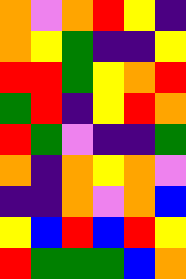[["orange", "violet", "orange", "red", "yellow", "indigo"], ["orange", "yellow", "green", "indigo", "indigo", "yellow"], ["red", "red", "green", "yellow", "orange", "red"], ["green", "red", "indigo", "yellow", "red", "orange"], ["red", "green", "violet", "indigo", "indigo", "green"], ["orange", "indigo", "orange", "yellow", "orange", "violet"], ["indigo", "indigo", "orange", "violet", "orange", "blue"], ["yellow", "blue", "red", "blue", "red", "yellow"], ["red", "green", "green", "green", "blue", "orange"]]